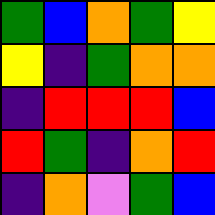[["green", "blue", "orange", "green", "yellow"], ["yellow", "indigo", "green", "orange", "orange"], ["indigo", "red", "red", "red", "blue"], ["red", "green", "indigo", "orange", "red"], ["indigo", "orange", "violet", "green", "blue"]]